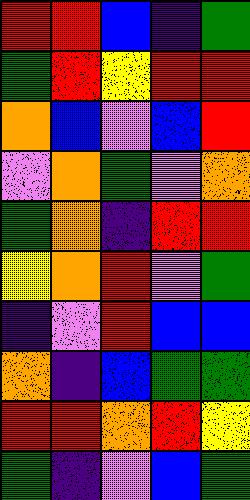[["red", "red", "blue", "indigo", "green"], ["green", "red", "yellow", "red", "red"], ["orange", "blue", "violet", "blue", "red"], ["violet", "orange", "green", "violet", "orange"], ["green", "orange", "indigo", "red", "red"], ["yellow", "orange", "red", "violet", "green"], ["indigo", "violet", "red", "blue", "blue"], ["orange", "indigo", "blue", "green", "green"], ["red", "red", "orange", "red", "yellow"], ["green", "indigo", "violet", "blue", "green"]]